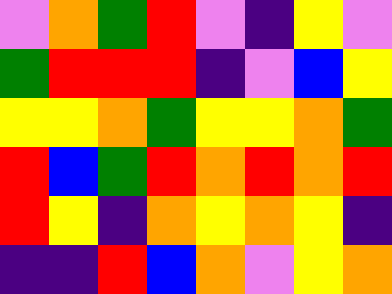[["violet", "orange", "green", "red", "violet", "indigo", "yellow", "violet"], ["green", "red", "red", "red", "indigo", "violet", "blue", "yellow"], ["yellow", "yellow", "orange", "green", "yellow", "yellow", "orange", "green"], ["red", "blue", "green", "red", "orange", "red", "orange", "red"], ["red", "yellow", "indigo", "orange", "yellow", "orange", "yellow", "indigo"], ["indigo", "indigo", "red", "blue", "orange", "violet", "yellow", "orange"]]